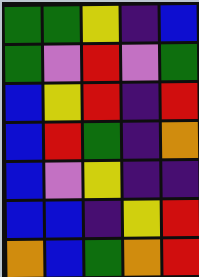[["green", "green", "yellow", "indigo", "blue"], ["green", "violet", "red", "violet", "green"], ["blue", "yellow", "red", "indigo", "red"], ["blue", "red", "green", "indigo", "orange"], ["blue", "violet", "yellow", "indigo", "indigo"], ["blue", "blue", "indigo", "yellow", "red"], ["orange", "blue", "green", "orange", "red"]]